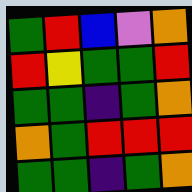[["green", "red", "blue", "violet", "orange"], ["red", "yellow", "green", "green", "red"], ["green", "green", "indigo", "green", "orange"], ["orange", "green", "red", "red", "red"], ["green", "green", "indigo", "green", "orange"]]